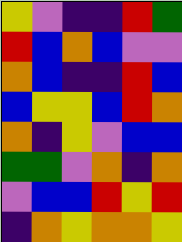[["yellow", "violet", "indigo", "indigo", "red", "green"], ["red", "blue", "orange", "blue", "violet", "violet"], ["orange", "blue", "indigo", "indigo", "red", "blue"], ["blue", "yellow", "yellow", "blue", "red", "orange"], ["orange", "indigo", "yellow", "violet", "blue", "blue"], ["green", "green", "violet", "orange", "indigo", "orange"], ["violet", "blue", "blue", "red", "yellow", "red"], ["indigo", "orange", "yellow", "orange", "orange", "yellow"]]